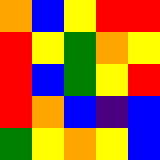[["orange", "blue", "yellow", "red", "red"], ["red", "yellow", "green", "orange", "yellow"], ["red", "blue", "green", "yellow", "red"], ["red", "orange", "blue", "indigo", "blue"], ["green", "yellow", "orange", "yellow", "blue"]]